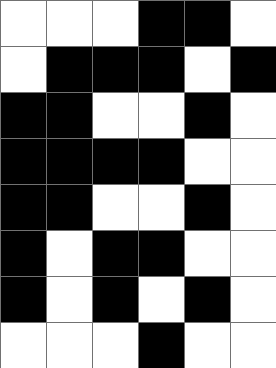[["white", "white", "white", "black", "black", "white"], ["white", "black", "black", "black", "white", "black"], ["black", "black", "white", "white", "black", "white"], ["black", "black", "black", "black", "white", "white"], ["black", "black", "white", "white", "black", "white"], ["black", "white", "black", "black", "white", "white"], ["black", "white", "black", "white", "black", "white"], ["white", "white", "white", "black", "white", "white"]]